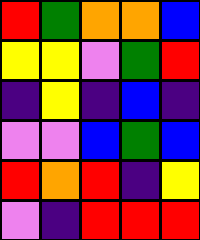[["red", "green", "orange", "orange", "blue"], ["yellow", "yellow", "violet", "green", "red"], ["indigo", "yellow", "indigo", "blue", "indigo"], ["violet", "violet", "blue", "green", "blue"], ["red", "orange", "red", "indigo", "yellow"], ["violet", "indigo", "red", "red", "red"]]